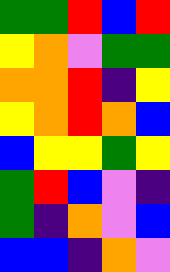[["green", "green", "red", "blue", "red"], ["yellow", "orange", "violet", "green", "green"], ["orange", "orange", "red", "indigo", "yellow"], ["yellow", "orange", "red", "orange", "blue"], ["blue", "yellow", "yellow", "green", "yellow"], ["green", "red", "blue", "violet", "indigo"], ["green", "indigo", "orange", "violet", "blue"], ["blue", "blue", "indigo", "orange", "violet"]]